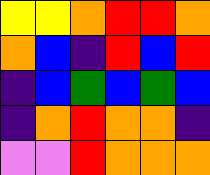[["yellow", "yellow", "orange", "red", "red", "orange"], ["orange", "blue", "indigo", "red", "blue", "red"], ["indigo", "blue", "green", "blue", "green", "blue"], ["indigo", "orange", "red", "orange", "orange", "indigo"], ["violet", "violet", "red", "orange", "orange", "orange"]]